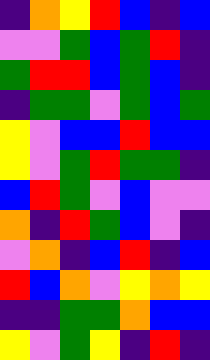[["indigo", "orange", "yellow", "red", "blue", "indigo", "blue"], ["violet", "violet", "green", "blue", "green", "red", "indigo"], ["green", "red", "red", "blue", "green", "blue", "indigo"], ["indigo", "green", "green", "violet", "green", "blue", "green"], ["yellow", "violet", "blue", "blue", "red", "blue", "blue"], ["yellow", "violet", "green", "red", "green", "green", "indigo"], ["blue", "red", "green", "violet", "blue", "violet", "violet"], ["orange", "indigo", "red", "green", "blue", "violet", "indigo"], ["violet", "orange", "indigo", "blue", "red", "indigo", "blue"], ["red", "blue", "orange", "violet", "yellow", "orange", "yellow"], ["indigo", "indigo", "green", "green", "orange", "blue", "blue"], ["yellow", "violet", "green", "yellow", "indigo", "red", "indigo"]]